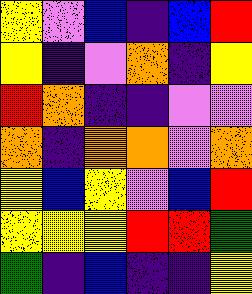[["yellow", "violet", "blue", "indigo", "blue", "red"], ["yellow", "indigo", "violet", "orange", "indigo", "yellow"], ["red", "orange", "indigo", "indigo", "violet", "violet"], ["orange", "indigo", "orange", "orange", "violet", "orange"], ["yellow", "blue", "yellow", "violet", "blue", "red"], ["yellow", "yellow", "yellow", "red", "red", "green"], ["green", "indigo", "blue", "indigo", "indigo", "yellow"]]